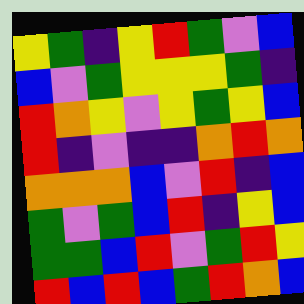[["yellow", "green", "indigo", "yellow", "red", "green", "violet", "blue"], ["blue", "violet", "green", "yellow", "yellow", "yellow", "green", "indigo"], ["red", "orange", "yellow", "violet", "yellow", "green", "yellow", "blue"], ["red", "indigo", "violet", "indigo", "indigo", "orange", "red", "orange"], ["orange", "orange", "orange", "blue", "violet", "red", "indigo", "blue"], ["green", "violet", "green", "blue", "red", "indigo", "yellow", "blue"], ["green", "green", "blue", "red", "violet", "green", "red", "yellow"], ["red", "blue", "red", "blue", "green", "red", "orange", "blue"]]